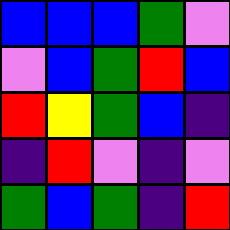[["blue", "blue", "blue", "green", "violet"], ["violet", "blue", "green", "red", "blue"], ["red", "yellow", "green", "blue", "indigo"], ["indigo", "red", "violet", "indigo", "violet"], ["green", "blue", "green", "indigo", "red"]]